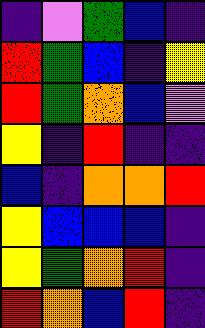[["indigo", "violet", "green", "blue", "indigo"], ["red", "green", "blue", "indigo", "yellow"], ["red", "green", "orange", "blue", "violet"], ["yellow", "indigo", "red", "indigo", "indigo"], ["blue", "indigo", "orange", "orange", "red"], ["yellow", "blue", "blue", "blue", "indigo"], ["yellow", "green", "orange", "red", "indigo"], ["red", "orange", "blue", "red", "indigo"]]